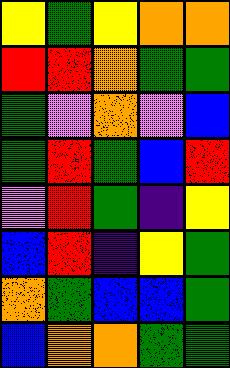[["yellow", "green", "yellow", "orange", "orange"], ["red", "red", "orange", "green", "green"], ["green", "violet", "orange", "violet", "blue"], ["green", "red", "green", "blue", "red"], ["violet", "red", "green", "indigo", "yellow"], ["blue", "red", "indigo", "yellow", "green"], ["orange", "green", "blue", "blue", "green"], ["blue", "orange", "orange", "green", "green"]]